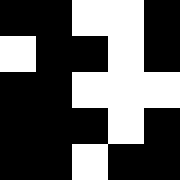[["black", "black", "white", "white", "black"], ["white", "black", "black", "white", "black"], ["black", "black", "white", "white", "white"], ["black", "black", "black", "white", "black"], ["black", "black", "white", "black", "black"]]